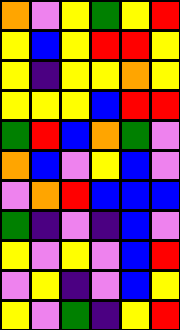[["orange", "violet", "yellow", "green", "yellow", "red"], ["yellow", "blue", "yellow", "red", "red", "yellow"], ["yellow", "indigo", "yellow", "yellow", "orange", "yellow"], ["yellow", "yellow", "yellow", "blue", "red", "red"], ["green", "red", "blue", "orange", "green", "violet"], ["orange", "blue", "violet", "yellow", "blue", "violet"], ["violet", "orange", "red", "blue", "blue", "blue"], ["green", "indigo", "violet", "indigo", "blue", "violet"], ["yellow", "violet", "yellow", "violet", "blue", "red"], ["violet", "yellow", "indigo", "violet", "blue", "yellow"], ["yellow", "violet", "green", "indigo", "yellow", "red"]]